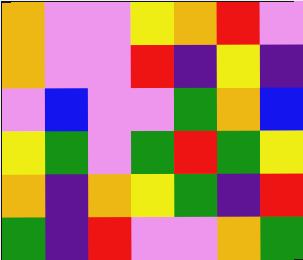[["orange", "violet", "violet", "yellow", "orange", "red", "violet"], ["orange", "violet", "violet", "red", "indigo", "yellow", "indigo"], ["violet", "blue", "violet", "violet", "green", "orange", "blue"], ["yellow", "green", "violet", "green", "red", "green", "yellow"], ["orange", "indigo", "orange", "yellow", "green", "indigo", "red"], ["green", "indigo", "red", "violet", "violet", "orange", "green"]]